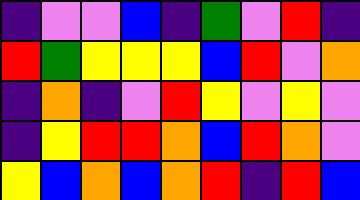[["indigo", "violet", "violet", "blue", "indigo", "green", "violet", "red", "indigo"], ["red", "green", "yellow", "yellow", "yellow", "blue", "red", "violet", "orange"], ["indigo", "orange", "indigo", "violet", "red", "yellow", "violet", "yellow", "violet"], ["indigo", "yellow", "red", "red", "orange", "blue", "red", "orange", "violet"], ["yellow", "blue", "orange", "blue", "orange", "red", "indigo", "red", "blue"]]